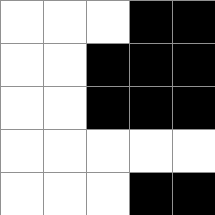[["white", "white", "white", "black", "black"], ["white", "white", "black", "black", "black"], ["white", "white", "black", "black", "black"], ["white", "white", "white", "white", "white"], ["white", "white", "white", "black", "black"]]